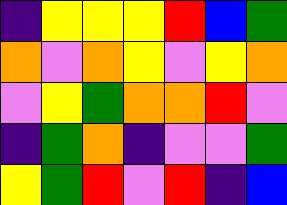[["indigo", "yellow", "yellow", "yellow", "red", "blue", "green"], ["orange", "violet", "orange", "yellow", "violet", "yellow", "orange"], ["violet", "yellow", "green", "orange", "orange", "red", "violet"], ["indigo", "green", "orange", "indigo", "violet", "violet", "green"], ["yellow", "green", "red", "violet", "red", "indigo", "blue"]]